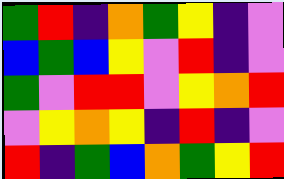[["green", "red", "indigo", "orange", "green", "yellow", "indigo", "violet"], ["blue", "green", "blue", "yellow", "violet", "red", "indigo", "violet"], ["green", "violet", "red", "red", "violet", "yellow", "orange", "red"], ["violet", "yellow", "orange", "yellow", "indigo", "red", "indigo", "violet"], ["red", "indigo", "green", "blue", "orange", "green", "yellow", "red"]]